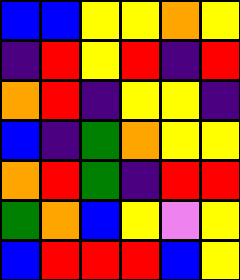[["blue", "blue", "yellow", "yellow", "orange", "yellow"], ["indigo", "red", "yellow", "red", "indigo", "red"], ["orange", "red", "indigo", "yellow", "yellow", "indigo"], ["blue", "indigo", "green", "orange", "yellow", "yellow"], ["orange", "red", "green", "indigo", "red", "red"], ["green", "orange", "blue", "yellow", "violet", "yellow"], ["blue", "red", "red", "red", "blue", "yellow"]]